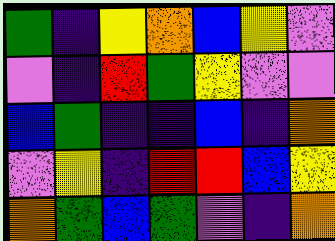[["green", "indigo", "yellow", "orange", "blue", "yellow", "violet"], ["violet", "indigo", "red", "green", "yellow", "violet", "violet"], ["blue", "green", "indigo", "indigo", "blue", "indigo", "orange"], ["violet", "yellow", "indigo", "red", "red", "blue", "yellow"], ["orange", "green", "blue", "green", "violet", "indigo", "orange"]]